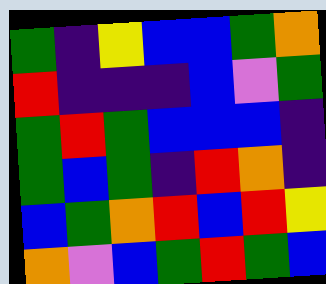[["green", "indigo", "yellow", "blue", "blue", "green", "orange"], ["red", "indigo", "indigo", "indigo", "blue", "violet", "green"], ["green", "red", "green", "blue", "blue", "blue", "indigo"], ["green", "blue", "green", "indigo", "red", "orange", "indigo"], ["blue", "green", "orange", "red", "blue", "red", "yellow"], ["orange", "violet", "blue", "green", "red", "green", "blue"]]